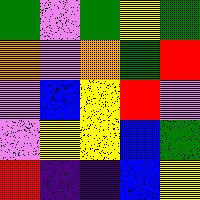[["green", "violet", "green", "yellow", "green"], ["orange", "violet", "orange", "green", "red"], ["violet", "blue", "yellow", "red", "violet"], ["violet", "yellow", "yellow", "blue", "green"], ["red", "indigo", "indigo", "blue", "yellow"]]